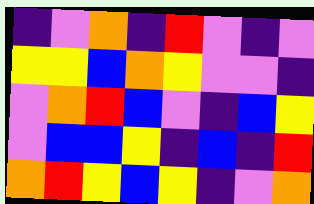[["indigo", "violet", "orange", "indigo", "red", "violet", "indigo", "violet"], ["yellow", "yellow", "blue", "orange", "yellow", "violet", "violet", "indigo"], ["violet", "orange", "red", "blue", "violet", "indigo", "blue", "yellow"], ["violet", "blue", "blue", "yellow", "indigo", "blue", "indigo", "red"], ["orange", "red", "yellow", "blue", "yellow", "indigo", "violet", "orange"]]